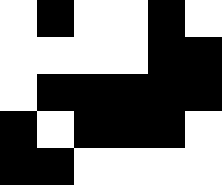[["white", "black", "white", "white", "black", "white"], ["white", "white", "white", "white", "black", "black"], ["white", "black", "black", "black", "black", "black"], ["black", "white", "black", "black", "black", "white"], ["black", "black", "white", "white", "white", "white"]]